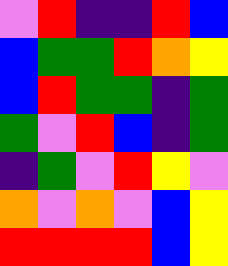[["violet", "red", "indigo", "indigo", "red", "blue"], ["blue", "green", "green", "red", "orange", "yellow"], ["blue", "red", "green", "green", "indigo", "green"], ["green", "violet", "red", "blue", "indigo", "green"], ["indigo", "green", "violet", "red", "yellow", "violet"], ["orange", "violet", "orange", "violet", "blue", "yellow"], ["red", "red", "red", "red", "blue", "yellow"]]